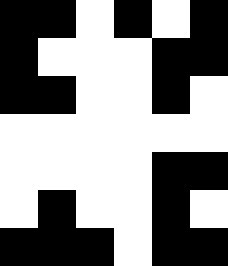[["black", "black", "white", "black", "white", "black"], ["black", "white", "white", "white", "black", "black"], ["black", "black", "white", "white", "black", "white"], ["white", "white", "white", "white", "white", "white"], ["white", "white", "white", "white", "black", "black"], ["white", "black", "white", "white", "black", "white"], ["black", "black", "black", "white", "black", "black"]]